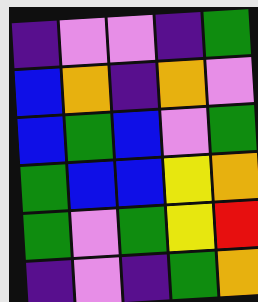[["indigo", "violet", "violet", "indigo", "green"], ["blue", "orange", "indigo", "orange", "violet"], ["blue", "green", "blue", "violet", "green"], ["green", "blue", "blue", "yellow", "orange"], ["green", "violet", "green", "yellow", "red"], ["indigo", "violet", "indigo", "green", "orange"]]